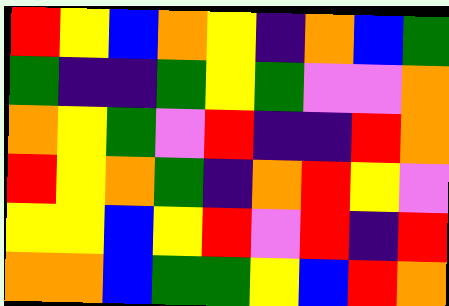[["red", "yellow", "blue", "orange", "yellow", "indigo", "orange", "blue", "green"], ["green", "indigo", "indigo", "green", "yellow", "green", "violet", "violet", "orange"], ["orange", "yellow", "green", "violet", "red", "indigo", "indigo", "red", "orange"], ["red", "yellow", "orange", "green", "indigo", "orange", "red", "yellow", "violet"], ["yellow", "yellow", "blue", "yellow", "red", "violet", "red", "indigo", "red"], ["orange", "orange", "blue", "green", "green", "yellow", "blue", "red", "orange"]]